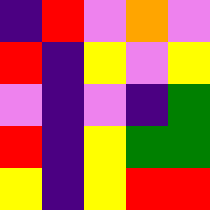[["indigo", "red", "violet", "orange", "violet"], ["red", "indigo", "yellow", "violet", "yellow"], ["violet", "indigo", "violet", "indigo", "green"], ["red", "indigo", "yellow", "green", "green"], ["yellow", "indigo", "yellow", "red", "red"]]